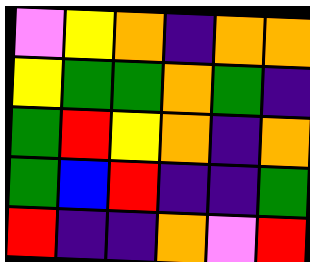[["violet", "yellow", "orange", "indigo", "orange", "orange"], ["yellow", "green", "green", "orange", "green", "indigo"], ["green", "red", "yellow", "orange", "indigo", "orange"], ["green", "blue", "red", "indigo", "indigo", "green"], ["red", "indigo", "indigo", "orange", "violet", "red"]]